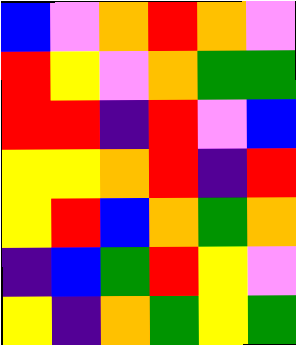[["blue", "violet", "orange", "red", "orange", "violet"], ["red", "yellow", "violet", "orange", "green", "green"], ["red", "red", "indigo", "red", "violet", "blue"], ["yellow", "yellow", "orange", "red", "indigo", "red"], ["yellow", "red", "blue", "orange", "green", "orange"], ["indigo", "blue", "green", "red", "yellow", "violet"], ["yellow", "indigo", "orange", "green", "yellow", "green"]]